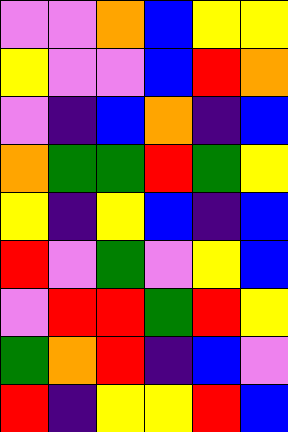[["violet", "violet", "orange", "blue", "yellow", "yellow"], ["yellow", "violet", "violet", "blue", "red", "orange"], ["violet", "indigo", "blue", "orange", "indigo", "blue"], ["orange", "green", "green", "red", "green", "yellow"], ["yellow", "indigo", "yellow", "blue", "indigo", "blue"], ["red", "violet", "green", "violet", "yellow", "blue"], ["violet", "red", "red", "green", "red", "yellow"], ["green", "orange", "red", "indigo", "blue", "violet"], ["red", "indigo", "yellow", "yellow", "red", "blue"]]